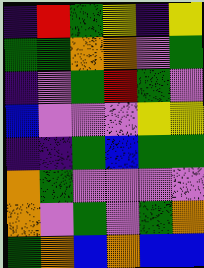[["indigo", "red", "green", "yellow", "indigo", "yellow"], ["green", "green", "orange", "orange", "violet", "green"], ["indigo", "violet", "green", "red", "green", "violet"], ["blue", "violet", "violet", "violet", "yellow", "yellow"], ["indigo", "indigo", "green", "blue", "green", "green"], ["orange", "green", "violet", "violet", "violet", "violet"], ["orange", "violet", "green", "violet", "green", "orange"], ["green", "orange", "blue", "orange", "blue", "blue"]]